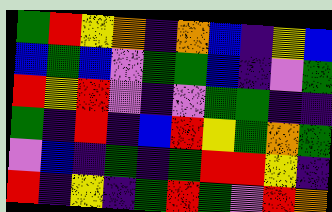[["green", "red", "yellow", "orange", "indigo", "orange", "blue", "indigo", "yellow", "blue"], ["blue", "green", "blue", "violet", "green", "green", "blue", "indigo", "violet", "green"], ["red", "yellow", "red", "violet", "indigo", "violet", "green", "green", "indigo", "indigo"], ["green", "indigo", "red", "indigo", "blue", "red", "yellow", "green", "orange", "green"], ["violet", "blue", "indigo", "green", "indigo", "green", "red", "red", "yellow", "indigo"], ["red", "indigo", "yellow", "indigo", "green", "red", "green", "violet", "red", "orange"]]